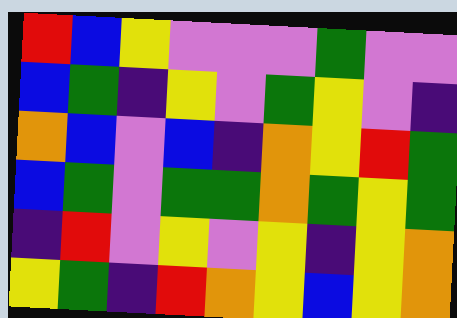[["red", "blue", "yellow", "violet", "violet", "violet", "green", "violet", "violet"], ["blue", "green", "indigo", "yellow", "violet", "green", "yellow", "violet", "indigo"], ["orange", "blue", "violet", "blue", "indigo", "orange", "yellow", "red", "green"], ["blue", "green", "violet", "green", "green", "orange", "green", "yellow", "green"], ["indigo", "red", "violet", "yellow", "violet", "yellow", "indigo", "yellow", "orange"], ["yellow", "green", "indigo", "red", "orange", "yellow", "blue", "yellow", "orange"]]